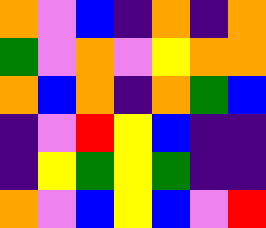[["orange", "violet", "blue", "indigo", "orange", "indigo", "orange"], ["green", "violet", "orange", "violet", "yellow", "orange", "orange"], ["orange", "blue", "orange", "indigo", "orange", "green", "blue"], ["indigo", "violet", "red", "yellow", "blue", "indigo", "indigo"], ["indigo", "yellow", "green", "yellow", "green", "indigo", "indigo"], ["orange", "violet", "blue", "yellow", "blue", "violet", "red"]]